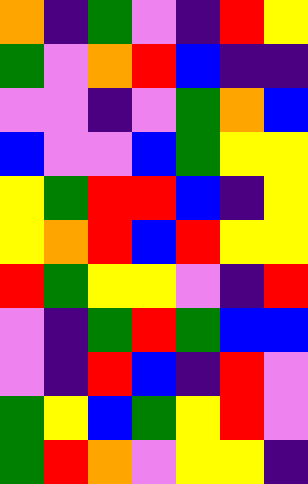[["orange", "indigo", "green", "violet", "indigo", "red", "yellow"], ["green", "violet", "orange", "red", "blue", "indigo", "indigo"], ["violet", "violet", "indigo", "violet", "green", "orange", "blue"], ["blue", "violet", "violet", "blue", "green", "yellow", "yellow"], ["yellow", "green", "red", "red", "blue", "indigo", "yellow"], ["yellow", "orange", "red", "blue", "red", "yellow", "yellow"], ["red", "green", "yellow", "yellow", "violet", "indigo", "red"], ["violet", "indigo", "green", "red", "green", "blue", "blue"], ["violet", "indigo", "red", "blue", "indigo", "red", "violet"], ["green", "yellow", "blue", "green", "yellow", "red", "violet"], ["green", "red", "orange", "violet", "yellow", "yellow", "indigo"]]